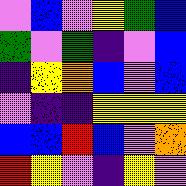[["violet", "blue", "violet", "yellow", "green", "blue"], ["green", "violet", "green", "indigo", "violet", "blue"], ["indigo", "yellow", "orange", "blue", "violet", "blue"], ["violet", "indigo", "indigo", "yellow", "yellow", "yellow"], ["blue", "blue", "red", "blue", "violet", "orange"], ["red", "yellow", "violet", "indigo", "yellow", "violet"]]